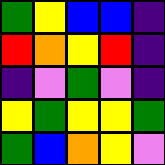[["green", "yellow", "blue", "blue", "indigo"], ["red", "orange", "yellow", "red", "indigo"], ["indigo", "violet", "green", "violet", "indigo"], ["yellow", "green", "yellow", "yellow", "green"], ["green", "blue", "orange", "yellow", "violet"]]